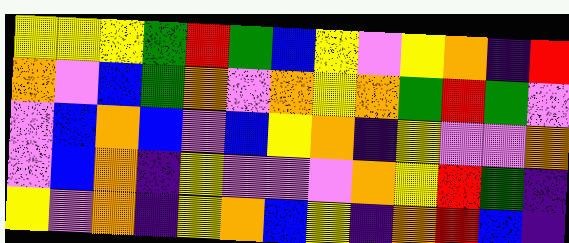[["yellow", "yellow", "yellow", "green", "red", "green", "blue", "yellow", "violet", "yellow", "orange", "indigo", "red"], ["orange", "violet", "blue", "green", "orange", "violet", "orange", "yellow", "orange", "green", "red", "green", "violet"], ["violet", "blue", "orange", "blue", "violet", "blue", "yellow", "orange", "indigo", "yellow", "violet", "violet", "orange"], ["violet", "blue", "orange", "indigo", "yellow", "violet", "violet", "violet", "orange", "yellow", "red", "green", "indigo"], ["yellow", "violet", "orange", "indigo", "yellow", "orange", "blue", "yellow", "indigo", "orange", "red", "blue", "indigo"]]